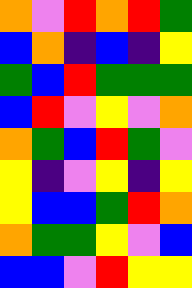[["orange", "violet", "red", "orange", "red", "green"], ["blue", "orange", "indigo", "blue", "indigo", "yellow"], ["green", "blue", "red", "green", "green", "green"], ["blue", "red", "violet", "yellow", "violet", "orange"], ["orange", "green", "blue", "red", "green", "violet"], ["yellow", "indigo", "violet", "yellow", "indigo", "yellow"], ["yellow", "blue", "blue", "green", "red", "orange"], ["orange", "green", "green", "yellow", "violet", "blue"], ["blue", "blue", "violet", "red", "yellow", "yellow"]]